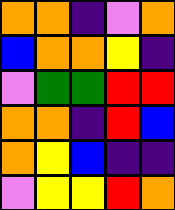[["orange", "orange", "indigo", "violet", "orange"], ["blue", "orange", "orange", "yellow", "indigo"], ["violet", "green", "green", "red", "red"], ["orange", "orange", "indigo", "red", "blue"], ["orange", "yellow", "blue", "indigo", "indigo"], ["violet", "yellow", "yellow", "red", "orange"]]